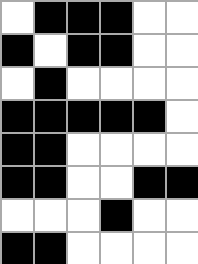[["white", "black", "black", "black", "white", "white"], ["black", "white", "black", "black", "white", "white"], ["white", "black", "white", "white", "white", "white"], ["black", "black", "black", "black", "black", "white"], ["black", "black", "white", "white", "white", "white"], ["black", "black", "white", "white", "black", "black"], ["white", "white", "white", "black", "white", "white"], ["black", "black", "white", "white", "white", "white"]]